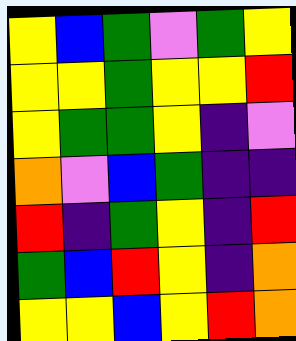[["yellow", "blue", "green", "violet", "green", "yellow"], ["yellow", "yellow", "green", "yellow", "yellow", "red"], ["yellow", "green", "green", "yellow", "indigo", "violet"], ["orange", "violet", "blue", "green", "indigo", "indigo"], ["red", "indigo", "green", "yellow", "indigo", "red"], ["green", "blue", "red", "yellow", "indigo", "orange"], ["yellow", "yellow", "blue", "yellow", "red", "orange"]]